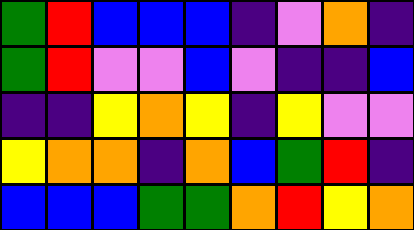[["green", "red", "blue", "blue", "blue", "indigo", "violet", "orange", "indigo"], ["green", "red", "violet", "violet", "blue", "violet", "indigo", "indigo", "blue"], ["indigo", "indigo", "yellow", "orange", "yellow", "indigo", "yellow", "violet", "violet"], ["yellow", "orange", "orange", "indigo", "orange", "blue", "green", "red", "indigo"], ["blue", "blue", "blue", "green", "green", "orange", "red", "yellow", "orange"]]